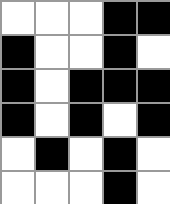[["white", "white", "white", "black", "black"], ["black", "white", "white", "black", "white"], ["black", "white", "black", "black", "black"], ["black", "white", "black", "white", "black"], ["white", "black", "white", "black", "white"], ["white", "white", "white", "black", "white"]]